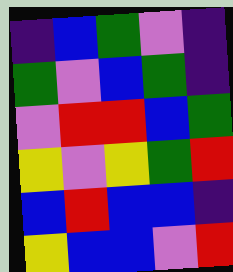[["indigo", "blue", "green", "violet", "indigo"], ["green", "violet", "blue", "green", "indigo"], ["violet", "red", "red", "blue", "green"], ["yellow", "violet", "yellow", "green", "red"], ["blue", "red", "blue", "blue", "indigo"], ["yellow", "blue", "blue", "violet", "red"]]